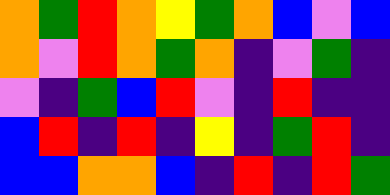[["orange", "green", "red", "orange", "yellow", "green", "orange", "blue", "violet", "blue"], ["orange", "violet", "red", "orange", "green", "orange", "indigo", "violet", "green", "indigo"], ["violet", "indigo", "green", "blue", "red", "violet", "indigo", "red", "indigo", "indigo"], ["blue", "red", "indigo", "red", "indigo", "yellow", "indigo", "green", "red", "indigo"], ["blue", "blue", "orange", "orange", "blue", "indigo", "red", "indigo", "red", "green"]]